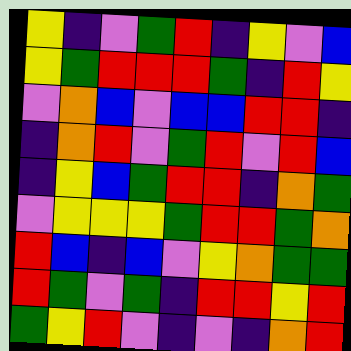[["yellow", "indigo", "violet", "green", "red", "indigo", "yellow", "violet", "blue"], ["yellow", "green", "red", "red", "red", "green", "indigo", "red", "yellow"], ["violet", "orange", "blue", "violet", "blue", "blue", "red", "red", "indigo"], ["indigo", "orange", "red", "violet", "green", "red", "violet", "red", "blue"], ["indigo", "yellow", "blue", "green", "red", "red", "indigo", "orange", "green"], ["violet", "yellow", "yellow", "yellow", "green", "red", "red", "green", "orange"], ["red", "blue", "indigo", "blue", "violet", "yellow", "orange", "green", "green"], ["red", "green", "violet", "green", "indigo", "red", "red", "yellow", "red"], ["green", "yellow", "red", "violet", "indigo", "violet", "indigo", "orange", "red"]]